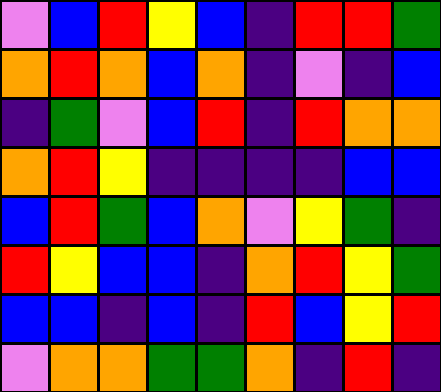[["violet", "blue", "red", "yellow", "blue", "indigo", "red", "red", "green"], ["orange", "red", "orange", "blue", "orange", "indigo", "violet", "indigo", "blue"], ["indigo", "green", "violet", "blue", "red", "indigo", "red", "orange", "orange"], ["orange", "red", "yellow", "indigo", "indigo", "indigo", "indigo", "blue", "blue"], ["blue", "red", "green", "blue", "orange", "violet", "yellow", "green", "indigo"], ["red", "yellow", "blue", "blue", "indigo", "orange", "red", "yellow", "green"], ["blue", "blue", "indigo", "blue", "indigo", "red", "blue", "yellow", "red"], ["violet", "orange", "orange", "green", "green", "orange", "indigo", "red", "indigo"]]